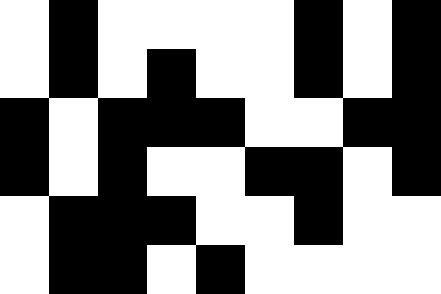[["white", "black", "white", "white", "white", "white", "black", "white", "black"], ["white", "black", "white", "black", "white", "white", "black", "white", "black"], ["black", "white", "black", "black", "black", "white", "white", "black", "black"], ["black", "white", "black", "white", "white", "black", "black", "white", "black"], ["white", "black", "black", "black", "white", "white", "black", "white", "white"], ["white", "black", "black", "white", "black", "white", "white", "white", "white"]]